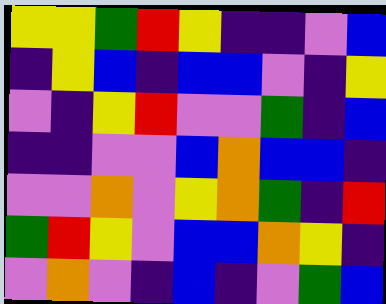[["yellow", "yellow", "green", "red", "yellow", "indigo", "indigo", "violet", "blue"], ["indigo", "yellow", "blue", "indigo", "blue", "blue", "violet", "indigo", "yellow"], ["violet", "indigo", "yellow", "red", "violet", "violet", "green", "indigo", "blue"], ["indigo", "indigo", "violet", "violet", "blue", "orange", "blue", "blue", "indigo"], ["violet", "violet", "orange", "violet", "yellow", "orange", "green", "indigo", "red"], ["green", "red", "yellow", "violet", "blue", "blue", "orange", "yellow", "indigo"], ["violet", "orange", "violet", "indigo", "blue", "indigo", "violet", "green", "blue"]]